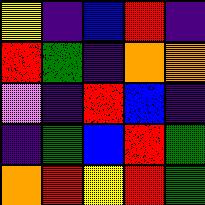[["yellow", "indigo", "blue", "red", "indigo"], ["red", "green", "indigo", "orange", "orange"], ["violet", "indigo", "red", "blue", "indigo"], ["indigo", "green", "blue", "red", "green"], ["orange", "red", "yellow", "red", "green"]]